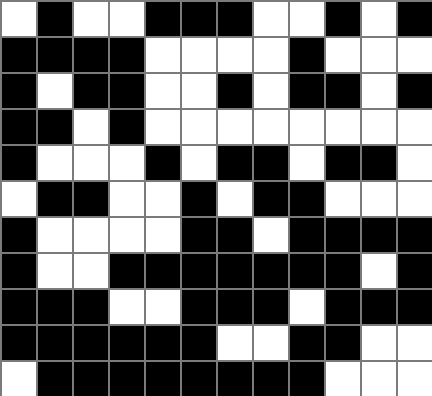[["white", "black", "white", "white", "black", "black", "black", "white", "white", "black", "white", "black"], ["black", "black", "black", "black", "white", "white", "white", "white", "black", "white", "white", "white"], ["black", "white", "black", "black", "white", "white", "black", "white", "black", "black", "white", "black"], ["black", "black", "white", "black", "white", "white", "white", "white", "white", "white", "white", "white"], ["black", "white", "white", "white", "black", "white", "black", "black", "white", "black", "black", "white"], ["white", "black", "black", "white", "white", "black", "white", "black", "black", "white", "white", "white"], ["black", "white", "white", "white", "white", "black", "black", "white", "black", "black", "black", "black"], ["black", "white", "white", "black", "black", "black", "black", "black", "black", "black", "white", "black"], ["black", "black", "black", "white", "white", "black", "black", "black", "white", "black", "black", "black"], ["black", "black", "black", "black", "black", "black", "white", "white", "black", "black", "white", "white"], ["white", "black", "black", "black", "black", "black", "black", "black", "black", "white", "white", "white"]]